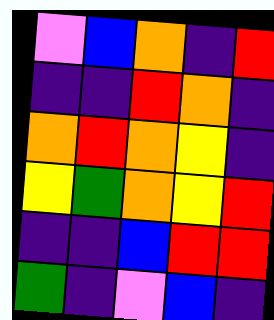[["violet", "blue", "orange", "indigo", "red"], ["indigo", "indigo", "red", "orange", "indigo"], ["orange", "red", "orange", "yellow", "indigo"], ["yellow", "green", "orange", "yellow", "red"], ["indigo", "indigo", "blue", "red", "red"], ["green", "indigo", "violet", "blue", "indigo"]]